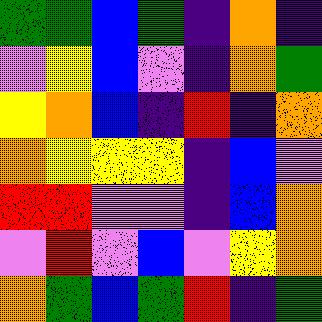[["green", "green", "blue", "green", "indigo", "orange", "indigo"], ["violet", "yellow", "blue", "violet", "indigo", "orange", "green"], ["yellow", "orange", "blue", "indigo", "red", "indigo", "orange"], ["orange", "yellow", "yellow", "yellow", "indigo", "blue", "violet"], ["red", "red", "violet", "violet", "indigo", "blue", "orange"], ["violet", "red", "violet", "blue", "violet", "yellow", "orange"], ["orange", "green", "blue", "green", "red", "indigo", "green"]]